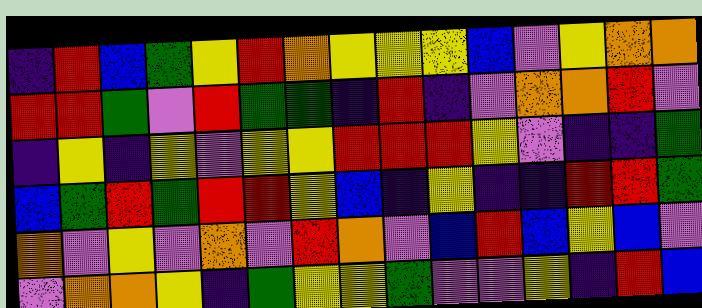[["indigo", "red", "blue", "green", "yellow", "red", "orange", "yellow", "yellow", "yellow", "blue", "violet", "yellow", "orange", "orange"], ["red", "red", "green", "violet", "red", "green", "green", "indigo", "red", "indigo", "violet", "orange", "orange", "red", "violet"], ["indigo", "yellow", "indigo", "yellow", "violet", "yellow", "yellow", "red", "red", "red", "yellow", "violet", "indigo", "indigo", "green"], ["blue", "green", "red", "green", "red", "red", "yellow", "blue", "indigo", "yellow", "indigo", "indigo", "red", "red", "green"], ["orange", "violet", "yellow", "violet", "orange", "violet", "red", "orange", "violet", "blue", "red", "blue", "yellow", "blue", "violet"], ["violet", "orange", "orange", "yellow", "indigo", "green", "yellow", "yellow", "green", "violet", "violet", "yellow", "indigo", "red", "blue"]]